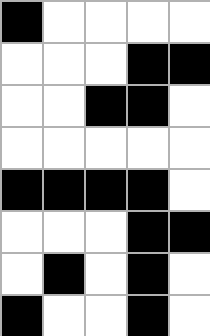[["black", "white", "white", "white", "white"], ["white", "white", "white", "black", "black"], ["white", "white", "black", "black", "white"], ["white", "white", "white", "white", "white"], ["black", "black", "black", "black", "white"], ["white", "white", "white", "black", "black"], ["white", "black", "white", "black", "white"], ["black", "white", "white", "black", "white"]]